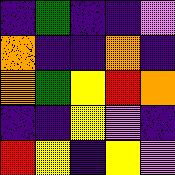[["indigo", "green", "indigo", "indigo", "violet"], ["orange", "indigo", "indigo", "orange", "indigo"], ["orange", "green", "yellow", "red", "orange"], ["indigo", "indigo", "yellow", "violet", "indigo"], ["red", "yellow", "indigo", "yellow", "violet"]]